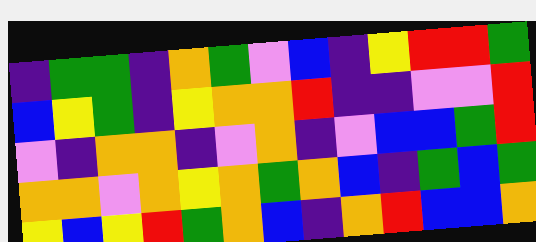[["indigo", "green", "green", "indigo", "orange", "green", "violet", "blue", "indigo", "yellow", "red", "red", "green"], ["blue", "yellow", "green", "indigo", "yellow", "orange", "orange", "red", "indigo", "indigo", "violet", "violet", "red"], ["violet", "indigo", "orange", "orange", "indigo", "violet", "orange", "indigo", "violet", "blue", "blue", "green", "red"], ["orange", "orange", "violet", "orange", "yellow", "orange", "green", "orange", "blue", "indigo", "green", "blue", "green"], ["yellow", "blue", "yellow", "red", "green", "orange", "blue", "indigo", "orange", "red", "blue", "blue", "orange"]]